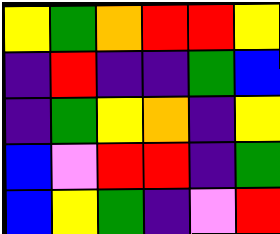[["yellow", "green", "orange", "red", "red", "yellow"], ["indigo", "red", "indigo", "indigo", "green", "blue"], ["indigo", "green", "yellow", "orange", "indigo", "yellow"], ["blue", "violet", "red", "red", "indigo", "green"], ["blue", "yellow", "green", "indigo", "violet", "red"]]